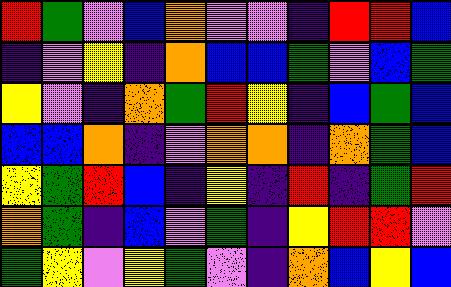[["red", "green", "violet", "blue", "orange", "violet", "violet", "indigo", "red", "red", "blue"], ["indigo", "violet", "yellow", "indigo", "orange", "blue", "blue", "green", "violet", "blue", "green"], ["yellow", "violet", "indigo", "orange", "green", "red", "yellow", "indigo", "blue", "green", "blue"], ["blue", "blue", "orange", "indigo", "violet", "orange", "orange", "indigo", "orange", "green", "blue"], ["yellow", "green", "red", "blue", "indigo", "yellow", "indigo", "red", "indigo", "green", "red"], ["orange", "green", "indigo", "blue", "violet", "green", "indigo", "yellow", "red", "red", "violet"], ["green", "yellow", "violet", "yellow", "green", "violet", "indigo", "orange", "blue", "yellow", "blue"]]